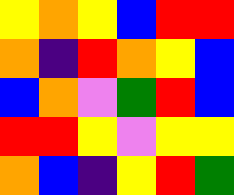[["yellow", "orange", "yellow", "blue", "red", "red"], ["orange", "indigo", "red", "orange", "yellow", "blue"], ["blue", "orange", "violet", "green", "red", "blue"], ["red", "red", "yellow", "violet", "yellow", "yellow"], ["orange", "blue", "indigo", "yellow", "red", "green"]]